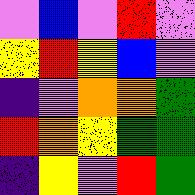[["violet", "blue", "violet", "red", "violet"], ["yellow", "red", "yellow", "blue", "violet"], ["indigo", "violet", "orange", "orange", "green"], ["red", "orange", "yellow", "green", "green"], ["indigo", "yellow", "violet", "red", "green"]]